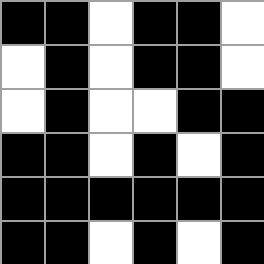[["black", "black", "white", "black", "black", "white"], ["white", "black", "white", "black", "black", "white"], ["white", "black", "white", "white", "black", "black"], ["black", "black", "white", "black", "white", "black"], ["black", "black", "black", "black", "black", "black"], ["black", "black", "white", "black", "white", "black"]]